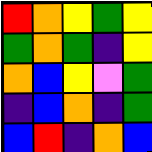[["red", "orange", "yellow", "green", "yellow"], ["green", "orange", "green", "indigo", "yellow"], ["orange", "blue", "yellow", "violet", "green"], ["indigo", "blue", "orange", "indigo", "green"], ["blue", "red", "indigo", "orange", "blue"]]